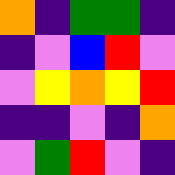[["orange", "indigo", "green", "green", "indigo"], ["indigo", "violet", "blue", "red", "violet"], ["violet", "yellow", "orange", "yellow", "red"], ["indigo", "indigo", "violet", "indigo", "orange"], ["violet", "green", "red", "violet", "indigo"]]